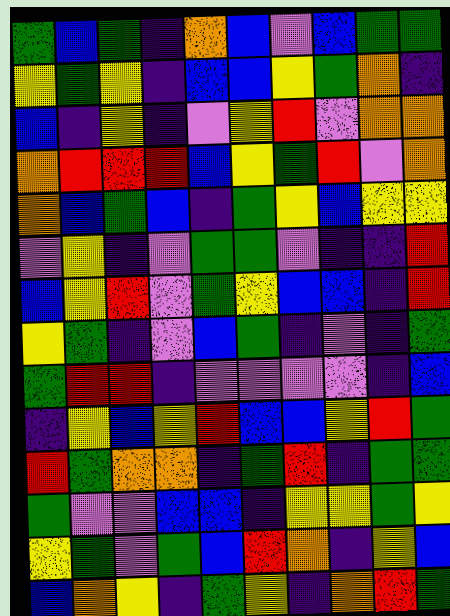[["green", "blue", "green", "indigo", "orange", "blue", "violet", "blue", "green", "green"], ["yellow", "green", "yellow", "indigo", "blue", "blue", "yellow", "green", "orange", "indigo"], ["blue", "indigo", "yellow", "indigo", "violet", "yellow", "red", "violet", "orange", "orange"], ["orange", "red", "red", "red", "blue", "yellow", "green", "red", "violet", "orange"], ["orange", "blue", "green", "blue", "indigo", "green", "yellow", "blue", "yellow", "yellow"], ["violet", "yellow", "indigo", "violet", "green", "green", "violet", "indigo", "indigo", "red"], ["blue", "yellow", "red", "violet", "green", "yellow", "blue", "blue", "indigo", "red"], ["yellow", "green", "indigo", "violet", "blue", "green", "indigo", "violet", "indigo", "green"], ["green", "red", "red", "indigo", "violet", "violet", "violet", "violet", "indigo", "blue"], ["indigo", "yellow", "blue", "yellow", "red", "blue", "blue", "yellow", "red", "green"], ["red", "green", "orange", "orange", "indigo", "green", "red", "indigo", "green", "green"], ["green", "violet", "violet", "blue", "blue", "indigo", "yellow", "yellow", "green", "yellow"], ["yellow", "green", "violet", "green", "blue", "red", "orange", "indigo", "yellow", "blue"], ["blue", "orange", "yellow", "indigo", "green", "yellow", "indigo", "orange", "red", "green"]]